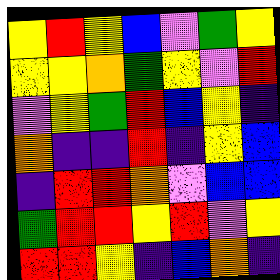[["yellow", "red", "yellow", "blue", "violet", "green", "yellow"], ["yellow", "yellow", "orange", "green", "yellow", "violet", "red"], ["violet", "yellow", "green", "red", "blue", "yellow", "indigo"], ["orange", "indigo", "indigo", "red", "indigo", "yellow", "blue"], ["indigo", "red", "red", "orange", "violet", "blue", "blue"], ["green", "red", "red", "yellow", "red", "violet", "yellow"], ["red", "red", "yellow", "indigo", "blue", "orange", "indigo"]]